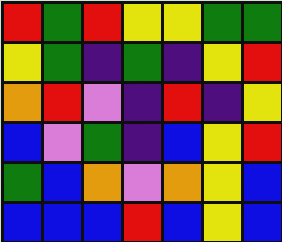[["red", "green", "red", "yellow", "yellow", "green", "green"], ["yellow", "green", "indigo", "green", "indigo", "yellow", "red"], ["orange", "red", "violet", "indigo", "red", "indigo", "yellow"], ["blue", "violet", "green", "indigo", "blue", "yellow", "red"], ["green", "blue", "orange", "violet", "orange", "yellow", "blue"], ["blue", "blue", "blue", "red", "blue", "yellow", "blue"]]